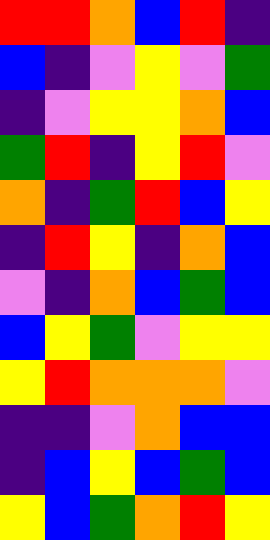[["red", "red", "orange", "blue", "red", "indigo"], ["blue", "indigo", "violet", "yellow", "violet", "green"], ["indigo", "violet", "yellow", "yellow", "orange", "blue"], ["green", "red", "indigo", "yellow", "red", "violet"], ["orange", "indigo", "green", "red", "blue", "yellow"], ["indigo", "red", "yellow", "indigo", "orange", "blue"], ["violet", "indigo", "orange", "blue", "green", "blue"], ["blue", "yellow", "green", "violet", "yellow", "yellow"], ["yellow", "red", "orange", "orange", "orange", "violet"], ["indigo", "indigo", "violet", "orange", "blue", "blue"], ["indigo", "blue", "yellow", "blue", "green", "blue"], ["yellow", "blue", "green", "orange", "red", "yellow"]]